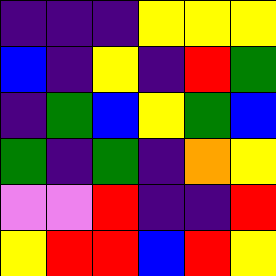[["indigo", "indigo", "indigo", "yellow", "yellow", "yellow"], ["blue", "indigo", "yellow", "indigo", "red", "green"], ["indigo", "green", "blue", "yellow", "green", "blue"], ["green", "indigo", "green", "indigo", "orange", "yellow"], ["violet", "violet", "red", "indigo", "indigo", "red"], ["yellow", "red", "red", "blue", "red", "yellow"]]